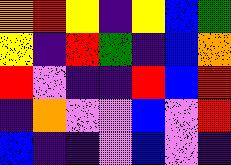[["orange", "red", "yellow", "indigo", "yellow", "blue", "green"], ["yellow", "indigo", "red", "green", "indigo", "blue", "orange"], ["red", "violet", "indigo", "indigo", "red", "blue", "red"], ["indigo", "orange", "violet", "violet", "blue", "violet", "red"], ["blue", "indigo", "indigo", "violet", "blue", "violet", "indigo"]]